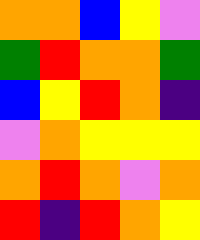[["orange", "orange", "blue", "yellow", "violet"], ["green", "red", "orange", "orange", "green"], ["blue", "yellow", "red", "orange", "indigo"], ["violet", "orange", "yellow", "yellow", "yellow"], ["orange", "red", "orange", "violet", "orange"], ["red", "indigo", "red", "orange", "yellow"]]